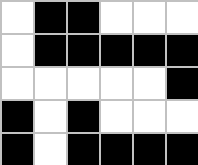[["white", "black", "black", "white", "white", "white"], ["white", "black", "black", "black", "black", "black"], ["white", "white", "white", "white", "white", "black"], ["black", "white", "black", "white", "white", "white"], ["black", "white", "black", "black", "black", "black"]]